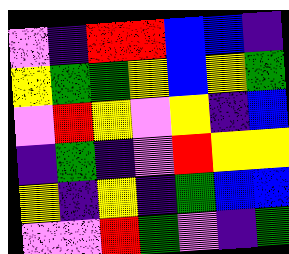[["violet", "indigo", "red", "red", "blue", "blue", "indigo"], ["yellow", "green", "green", "yellow", "blue", "yellow", "green"], ["violet", "red", "yellow", "violet", "yellow", "indigo", "blue"], ["indigo", "green", "indigo", "violet", "red", "yellow", "yellow"], ["yellow", "indigo", "yellow", "indigo", "green", "blue", "blue"], ["violet", "violet", "red", "green", "violet", "indigo", "green"]]